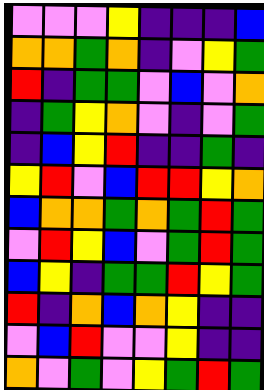[["violet", "violet", "violet", "yellow", "indigo", "indigo", "indigo", "blue"], ["orange", "orange", "green", "orange", "indigo", "violet", "yellow", "green"], ["red", "indigo", "green", "green", "violet", "blue", "violet", "orange"], ["indigo", "green", "yellow", "orange", "violet", "indigo", "violet", "green"], ["indigo", "blue", "yellow", "red", "indigo", "indigo", "green", "indigo"], ["yellow", "red", "violet", "blue", "red", "red", "yellow", "orange"], ["blue", "orange", "orange", "green", "orange", "green", "red", "green"], ["violet", "red", "yellow", "blue", "violet", "green", "red", "green"], ["blue", "yellow", "indigo", "green", "green", "red", "yellow", "green"], ["red", "indigo", "orange", "blue", "orange", "yellow", "indigo", "indigo"], ["violet", "blue", "red", "violet", "violet", "yellow", "indigo", "indigo"], ["orange", "violet", "green", "violet", "yellow", "green", "red", "green"]]